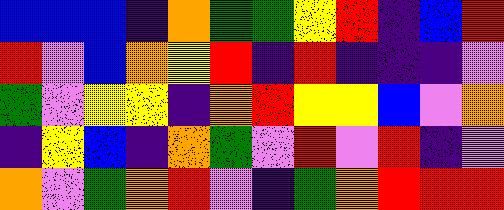[["blue", "blue", "blue", "indigo", "orange", "green", "green", "yellow", "red", "indigo", "blue", "red"], ["red", "violet", "blue", "orange", "yellow", "red", "indigo", "red", "indigo", "indigo", "indigo", "violet"], ["green", "violet", "yellow", "yellow", "indigo", "orange", "red", "yellow", "yellow", "blue", "violet", "orange"], ["indigo", "yellow", "blue", "indigo", "orange", "green", "violet", "red", "violet", "red", "indigo", "violet"], ["orange", "violet", "green", "orange", "red", "violet", "indigo", "green", "orange", "red", "red", "red"]]